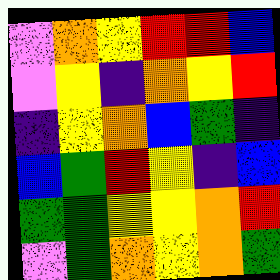[["violet", "orange", "yellow", "red", "red", "blue"], ["violet", "yellow", "indigo", "orange", "yellow", "red"], ["indigo", "yellow", "orange", "blue", "green", "indigo"], ["blue", "green", "red", "yellow", "indigo", "blue"], ["green", "green", "yellow", "yellow", "orange", "red"], ["violet", "green", "orange", "yellow", "orange", "green"]]